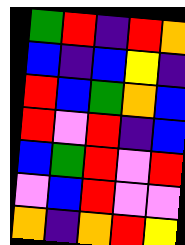[["green", "red", "indigo", "red", "orange"], ["blue", "indigo", "blue", "yellow", "indigo"], ["red", "blue", "green", "orange", "blue"], ["red", "violet", "red", "indigo", "blue"], ["blue", "green", "red", "violet", "red"], ["violet", "blue", "red", "violet", "violet"], ["orange", "indigo", "orange", "red", "yellow"]]